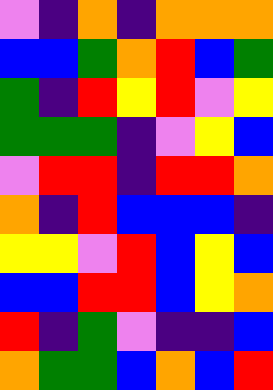[["violet", "indigo", "orange", "indigo", "orange", "orange", "orange"], ["blue", "blue", "green", "orange", "red", "blue", "green"], ["green", "indigo", "red", "yellow", "red", "violet", "yellow"], ["green", "green", "green", "indigo", "violet", "yellow", "blue"], ["violet", "red", "red", "indigo", "red", "red", "orange"], ["orange", "indigo", "red", "blue", "blue", "blue", "indigo"], ["yellow", "yellow", "violet", "red", "blue", "yellow", "blue"], ["blue", "blue", "red", "red", "blue", "yellow", "orange"], ["red", "indigo", "green", "violet", "indigo", "indigo", "blue"], ["orange", "green", "green", "blue", "orange", "blue", "red"]]